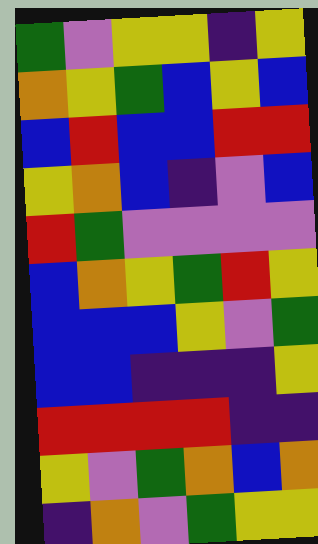[["green", "violet", "yellow", "yellow", "indigo", "yellow"], ["orange", "yellow", "green", "blue", "yellow", "blue"], ["blue", "red", "blue", "blue", "red", "red"], ["yellow", "orange", "blue", "indigo", "violet", "blue"], ["red", "green", "violet", "violet", "violet", "violet"], ["blue", "orange", "yellow", "green", "red", "yellow"], ["blue", "blue", "blue", "yellow", "violet", "green"], ["blue", "blue", "indigo", "indigo", "indigo", "yellow"], ["red", "red", "red", "red", "indigo", "indigo"], ["yellow", "violet", "green", "orange", "blue", "orange"], ["indigo", "orange", "violet", "green", "yellow", "yellow"]]